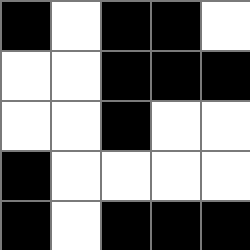[["black", "white", "black", "black", "white"], ["white", "white", "black", "black", "black"], ["white", "white", "black", "white", "white"], ["black", "white", "white", "white", "white"], ["black", "white", "black", "black", "black"]]